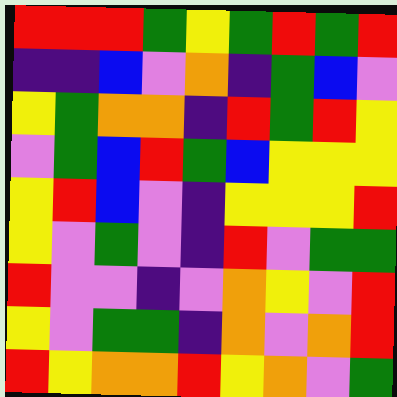[["red", "red", "red", "green", "yellow", "green", "red", "green", "red"], ["indigo", "indigo", "blue", "violet", "orange", "indigo", "green", "blue", "violet"], ["yellow", "green", "orange", "orange", "indigo", "red", "green", "red", "yellow"], ["violet", "green", "blue", "red", "green", "blue", "yellow", "yellow", "yellow"], ["yellow", "red", "blue", "violet", "indigo", "yellow", "yellow", "yellow", "red"], ["yellow", "violet", "green", "violet", "indigo", "red", "violet", "green", "green"], ["red", "violet", "violet", "indigo", "violet", "orange", "yellow", "violet", "red"], ["yellow", "violet", "green", "green", "indigo", "orange", "violet", "orange", "red"], ["red", "yellow", "orange", "orange", "red", "yellow", "orange", "violet", "green"]]